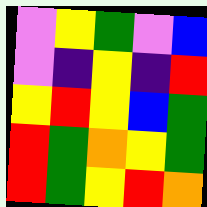[["violet", "yellow", "green", "violet", "blue"], ["violet", "indigo", "yellow", "indigo", "red"], ["yellow", "red", "yellow", "blue", "green"], ["red", "green", "orange", "yellow", "green"], ["red", "green", "yellow", "red", "orange"]]